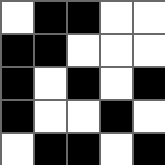[["white", "black", "black", "white", "white"], ["black", "black", "white", "white", "white"], ["black", "white", "black", "white", "black"], ["black", "white", "white", "black", "white"], ["white", "black", "black", "white", "black"]]